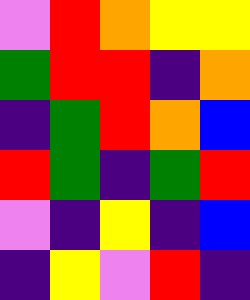[["violet", "red", "orange", "yellow", "yellow"], ["green", "red", "red", "indigo", "orange"], ["indigo", "green", "red", "orange", "blue"], ["red", "green", "indigo", "green", "red"], ["violet", "indigo", "yellow", "indigo", "blue"], ["indigo", "yellow", "violet", "red", "indigo"]]